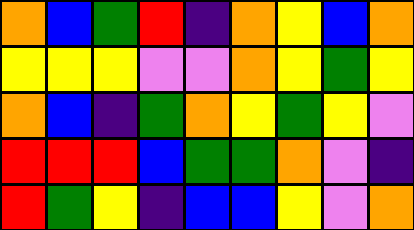[["orange", "blue", "green", "red", "indigo", "orange", "yellow", "blue", "orange"], ["yellow", "yellow", "yellow", "violet", "violet", "orange", "yellow", "green", "yellow"], ["orange", "blue", "indigo", "green", "orange", "yellow", "green", "yellow", "violet"], ["red", "red", "red", "blue", "green", "green", "orange", "violet", "indigo"], ["red", "green", "yellow", "indigo", "blue", "blue", "yellow", "violet", "orange"]]